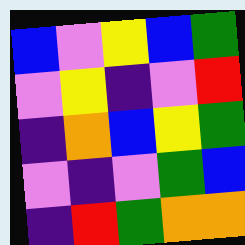[["blue", "violet", "yellow", "blue", "green"], ["violet", "yellow", "indigo", "violet", "red"], ["indigo", "orange", "blue", "yellow", "green"], ["violet", "indigo", "violet", "green", "blue"], ["indigo", "red", "green", "orange", "orange"]]